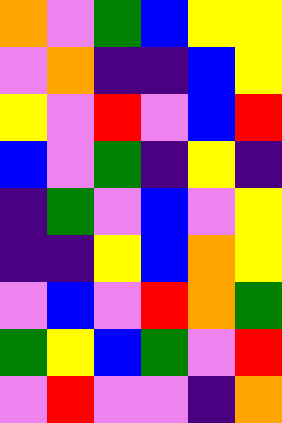[["orange", "violet", "green", "blue", "yellow", "yellow"], ["violet", "orange", "indigo", "indigo", "blue", "yellow"], ["yellow", "violet", "red", "violet", "blue", "red"], ["blue", "violet", "green", "indigo", "yellow", "indigo"], ["indigo", "green", "violet", "blue", "violet", "yellow"], ["indigo", "indigo", "yellow", "blue", "orange", "yellow"], ["violet", "blue", "violet", "red", "orange", "green"], ["green", "yellow", "blue", "green", "violet", "red"], ["violet", "red", "violet", "violet", "indigo", "orange"]]